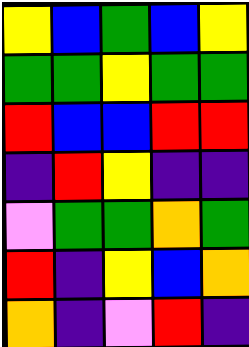[["yellow", "blue", "green", "blue", "yellow"], ["green", "green", "yellow", "green", "green"], ["red", "blue", "blue", "red", "red"], ["indigo", "red", "yellow", "indigo", "indigo"], ["violet", "green", "green", "orange", "green"], ["red", "indigo", "yellow", "blue", "orange"], ["orange", "indigo", "violet", "red", "indigo"]]